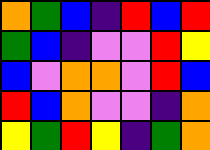[["orange", "green", "blue", "indigo", "red", "blue", "red"], ["green", "blue", "indigo", "violet", "violet", "red", "yellow"], ["blue", "violet", "orange", "orange", "violet", "red", "blue"], ["red", "blue", "orange", "violet", "violet", "indigo", "orange"], ["yellow", "green", "red", "yellow", "indigo", "green", "orange"]]